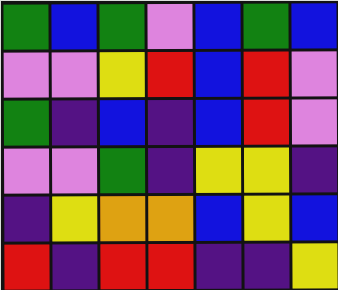[["green", "blue", "green", "violet", "blue", "green", "blue"], ["violet", "violet", "yellow", "red", "blue", "red", "violet"], ["green", "indigo", "blue", "indigo", "blue", "red", "violet"], ["violet", "violet", "green", "indigo", "yellow", "yellow", "indigo"], ["indigo", "yellow", "orange", "orange", "blue", "yellow", "blue"], ["red", "indigo", "red", "red", "indigo", "indigo", "yellow"]]